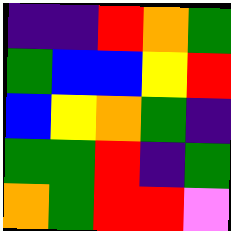[["indigo", "indigo", "red", "orange", "green"], ["green", "blue", "blue", "yellow", "red"], ["blue", "yellow", "orange", "green", "indigo"], ["green", "green", "red", "indigo", "green"], ["orange", "green", "red", "red", "violet"]]